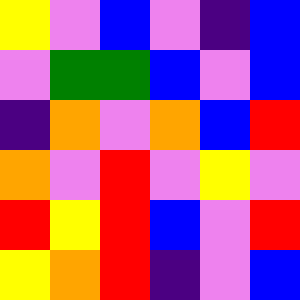[["yellow", "violet", "blue", "violet", "indigo", "blue"], ["violet", "green", "green", "blue", "violet", "blue"], ["indigo", "orange", "violet", "orange", "blue", "red"], ["orange", "violet", "red", "violet", "yellow", "violet"], ["red", "yellow", "red", "blue", "violet", "red"], ["yellow", "orange", "red", "indigo", "violet", "blue"]]